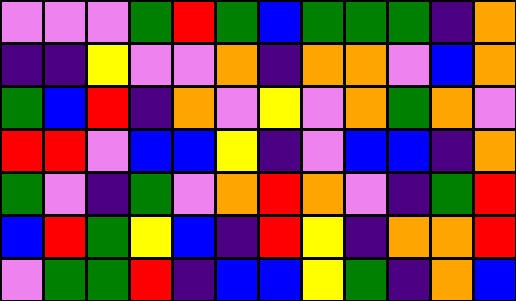[["violet", "violet", "violet", "green", "red", "green", "blue", "green", "green", "green", "indigo", "orange"], ["indigo", "indigo", "yellow", "violet", "violet", "orange", "indigo", "orange", "orange", "violet", "blue", "orange"], ["green", "blue", "red", "indigo", "orange", "violet", "yellow", "violet", "orange", "green", "orange", "violet"], ["red", "red", "violet", "blue", "blue", "yellow", "indigo", "violet", "blue", "blue", "indigo", "orange"], ["green", "violet", "indigo", "green", "violet", "orange", "red", "orange", "violet", "indigo", "green", "red"], ["blue", "red", "green", "yellow", "blue", "indigo", "red", "yellow", "indigo", "orange", "orange", "red"], ["violet", "green", "green", "red", "indigo", "blue", "blue", "yellow", "green", "indigo", "orange", "blue"]]